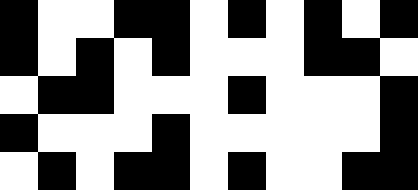[["black", "white", "white", "black", "black", "white", "black", "white", "black", "white", "black"], ["black", "white", "black", "white", "black", "white", "white", "white", "black", "black", "white"], ["white", "black", "black", "white", "white", "white", "black", "white", "white", "white", "black"], ["black", "white", "white", "white", "black", "white", "white", "white", "white", "white", "black"], ["white", "black", "white", "black", "black", "white", "black", "white", "white", "black", "black"]]